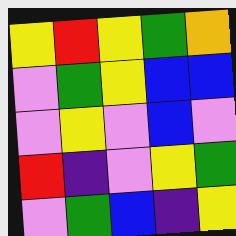[["yellow", "red", "yellow", "green", "orange"], ["violet", "green", "yellow", "blue", "blue"], ["violet", "yellow", "violet", "blue", "violet"], ["red", "indigo", "violet", "yellow", "green"], ["violet", "green", "blue", "indigo", "yellow"]]